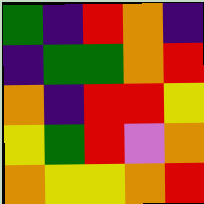[["green", "indigo", "red", "orange", "indigo"], ["indigo", "green", "green", "orange", "red"], ["orange", "indigo", "red", "red", "yellow"], ["yellow", "green", "red", "violet", "orange"], ["orange", "yellow", "yellow", "orange", "red"]]